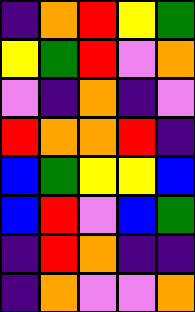[["indigo", "orange", "red", "yellow", "green"], ["yellow", "green", "red", "violet", "orange"], ["violet", "indigo", "orange", "indigo", "violet"], ["red", "orange", "orange", "red", "indigo"], ["blue", "green", "yellow", "yellow", "blue"], ["blue", "red", "violet", "blue", "green"], ["indigo", "red", "orange", "indigo", "indigo"], ["indigo", "orange", "violet", "violet", "orange"]]